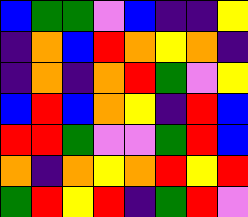[["blue", "green", "green", "violet", "blue", "indigo", "indigo", "yellow"], ["indigo", "orange", "blue", "red", "orange", "yellow", "orange", "indigo"], ["indigo", "orange", "indigo", "orange", "red", "green", "violet", "yellow"], ["blue", "red", "blue", "orange", "yellow", "indigo", "red", "blue"], ["red", "red", "green", "violet", "violet", "green", "red", "blue"], ["orange", "indigo", "orange", "yellow", "orange", "red", "yellow", "red"], ["green", "red", "yellow", "red", "indigo", "green", "red", "violet"]]